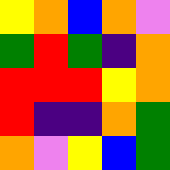[["yellow", "orange", "blue", "orange", "violet"], ["green", "red", "green", "indigo", "orange"], ["red", "red", "red", "yellow", "orange"], ["red", "indigo", "indigo", "orange", "green"], ["orange", "violet", "yellow", "blue", "green"]]